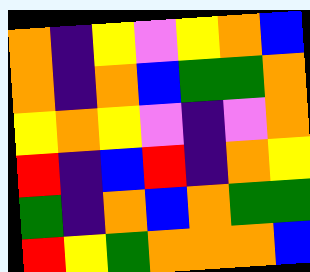[["orange", "indigo", "yellow", "violet", "yellow", "orange", "blue"], ["orange", "indigo", "orange", "blue", "green", "green", "orange"], ["yellow", "orange", "yellow", "violet", "indigo", "violet", "orange"], ["red", "indigo", "blue", "red", "indigo", "orange", "yellow"], ["green", "indigo", "orange", "blue", "orange", "green", "green"], ["red", "yellow", "green", "orange", "orange", "orange", "blue"]]